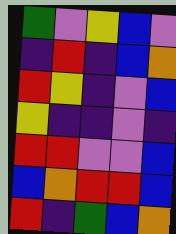[["green", "violet", "yellow", "blue", "violet"], ["indigo", "red", "indigo", "blue", "orange"], ["red", "yellow", "indigo", "violet", "blue"], ["yellow", "indigo", "indigo", "violet", "indigo"], ["red", "red", "violet", "violet", "blue"], ["blue", "orange", "red", "red", "blue"], ["red", "indigo", "green", "blue", "orange"]]